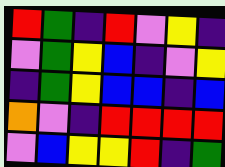[["red", "green", "indigo", "red", "violet", "yellow", "indigo"], ["violet", "green", "yellow", "blue", "indigo", "violet", "yellow"], ["indigo", "green", "yellow", "blue", "blue", "indigo", "blue"], ["orange", "violet", "indigo", "red", "red", "red", "red"], ["violet", "blue", "yellow", "yellow", "red", "indigo", "green"]]